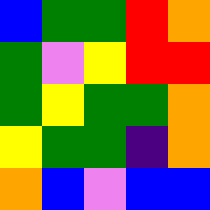[["blue", "green", "green", "red", "orange"], ["green", "violet", "yellow", "red", "red"], ["green", "yellow", "green", "green", "orange"], ["yellow", "green", "green", "indigo", "orange"], ["orange", "blue", "violet", "blue", "blue"]]